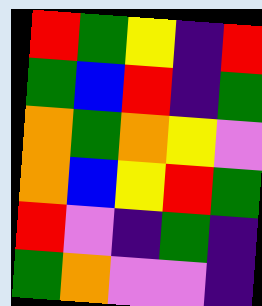[["red", "green", "yellow", "indigo", "red"], ["green", "blue", "red", "indigo", "green"], ["orange", "green", "orange", "yellow", "violet"], ["orange", "blue", "yellow", "red", "green"], ["red", "violet", "indigo", "green", "indigo"], ["green", "orange", "violet", "violet", "indigo"]]